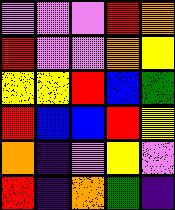[["violet", "violet", "violet", "red", "orange"], ["red", "violet", "violet", "orange", "yellow"], ["yellow", "yellow", "red", "blue", "green"], ["red", "blue", "blue", "red", "yellow"], ["orange", "indigo", "violet", "yellow", "violet"], ["red", "indigo", "orange", "green", "indigo"]]